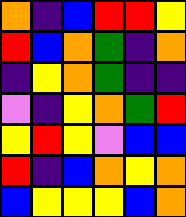[["orange", "indigo", "blue", "red", "red", "yellow"], ["red", "blue", "orange", "green", "indigo", "orange"], ["indigo", "yellow", "orange", "green", "indigo", "indigo"], ["violet", "indigo", "yellow", "orange", "green", "red"], ["yellow", "red", "yellow", "violet", "blue", "blue"], ["red", "indigo", "blue", "orange", "yellow", "orange"], ["blue", "yellow", "yellow", "yellow", "blue", "orange"]]